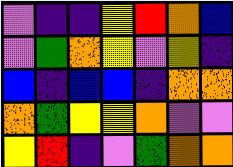[["violet", "indigo", "indigo", "yellow", "red", "orange", "blue"], ["violet", "green", "orange", "yellow", "violet", "yellow", "indigo"], ["blue", "indigo", "blue", "blue", "indigo", "orange", "orange"], ["orange", "green", "yellow", "yellow", "orange", "violet", "violet"], ["yellow", "red", "indigo", "violet", "green", "orange", "orange"]]